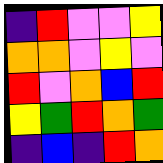[["indigo", "red", "violet", "violet", "yellow"], ["orange", "orange", "violet", "yellow", "violet"], ["red", "violet", "orange", "blue", "red"], ["yellow", "green", "red", "orange", "green"], ["indigo", "blue", "indigo", "red", "orange"]]